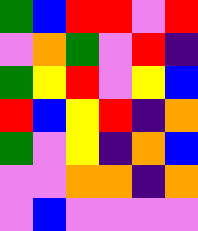[["green", "blue", "red", "red", "violet", "red"], ["violet", "orange", "green", "violet", "red", "indigo"], ["green", "yellow", "red", "violet", "yellow", "blue"], ["red", "blue", "yellow", "red", "indigo", "orange"], ["green", "violet", "yellow", "indigo", "orange", "blue"], ["violet", "violet", "orange", "orange", "indigo", "orange"], ["violet", "blue", "violet", "violet", "violet", "violet"]]